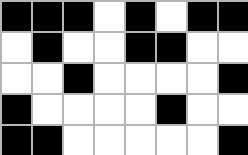[["black", "black", "black", "white", "black", "white", "black", "black"], ["white", "black", "white", "white", "black", "black", "white", "white"], ["white", "white", "black", "white", "white", "white", "white", "black"], ["black", "white", "white", "white", "white", "black", "white", "white"], ["black", "black", "white", "white", "white", "white", "white", "black"]]